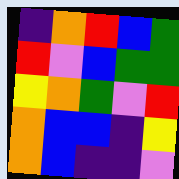[["indigo", "orange", "red", "blue", "green"], ["red", "violet", "blue", "green", "green"], ["yellow", "orange", "green", "violet", "red"], ["orange", "blue", "blue", "indigo", "yellow"], ["orange", "blue", "indigo", "indigo", "violet"]]